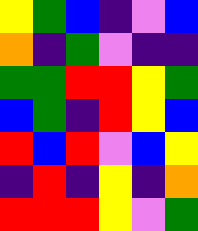[["yellow", "green", "blue", "indigo", "violet", "blue"], ["orange", "indigo", "green", "violet", "indigo", "indigo"], ["green", "green", "red", "red", "yellow", "green"], ["blue", "green", "indigo", "red", "yellow", "blue"], ["red", "blue", "red", "violet", "blue", "yellow"], ["indigo", "red", "indigo", "yellow", "indigo", "orange"], ["red", "red", "red", "yellow", "violet", "green"]]